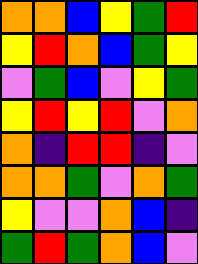[["orange", "orange", "blue", "yellow", "green", "red"], ["yellow", "red", "orange", "blue", "green", "yellow"], ["violet", "green", "blue", "violet", "yellow", "green"], ["yellow", "red", "yellow", "red", "violet", "orange"], ["orange", "indigo", "red", "red", "indigo", "violet"], ["orange", "orange", "green", "violet", "orange", "green"], ["yellow", "violet", "violet", "orange", "blue", "indigo"], ["green", "red", "green", "orange", "blue", "violet"]]